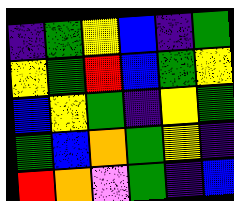[["indigo", "green", "yellow", "blue", "indigo", "green"], ["yellow", "green", "red", "blue", "green", "yellow"], ["blue", "yellow", "green", "indigo", "yellow", "green"], ["green", "blue", "orange", "green", "yellow", "indigo"], ["red", "orange", "violet", "green", "indigo", "blue"]]